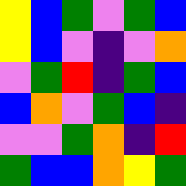[["yellow", "blue", "green", "violet", "green", "blue"], ["yellow", "blue", "violet", "indigo", "violet", "orange"], ["violet", "green", "red", "indigo", "green", "blue"], ["blue", "orange", "violet", "green", "blue", "indigo"], ["violet", "violet", "green", "orange", "indigo", "red"], ["green", "blue", "blue", "orange", "yellow", "green"]]